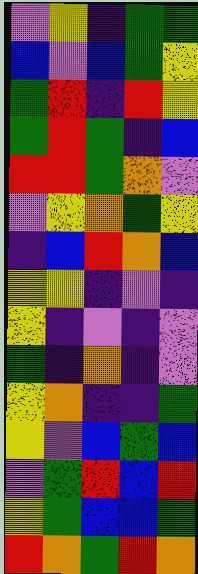[["violet", "yellow", "indigo", "green", "green"], ["blue", "violet", "blue", "green", "yellow"], ["green", "red", "indigo", "red", "yellow"], ["green", "red", "green", "indigo", "blue"], ["red", "red", "green", "orange", "violet"], ["violet", "yellow", "orange", "green", "yellow"], ["indigo", "blue", "red", "orange", "blue"], ["yellow", "yellow", "indigo", "violet", "indigo"], ["yellow", "indigo", "violet", "indigo", "violet"], ["green", "indigo", "orange", "indigo", "violet"], ["yellow", "orange", "indigo", "indigo", "green"], ["yellow", "violet", "blue", "green", "blue"], ["violet", "green", "red", "blue", "red"], ["yellow", "green", "blue", "blue", "green"], ["red", "orange", "green", "red", "orange"]]